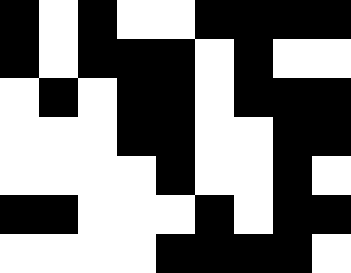[["black", "white", "black", "white", "white", "black", "black", "black", "black"], ["black", "white", "black", "black", "black", "white", "black", "white", "white"], ["white", "black", "white", "black", "black", "white", "black", "black", "black"], ["white", "white", "white", "black", "black", "white", "white", "black", "black"], ["white", "white", "white", "white", "black", "white", "white", "black", "white"], ["black", "black", "white", "white", "white", "black", "white", "black", "black"], ["white", "white", "white", "white", "black", "black", "black", "black", "white"]]